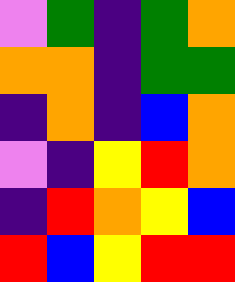[["violet", "green", "indigo", "green", "orange"], ["orange", "orange", "indigo", "green", "green"], ["indigo", "orange", "indigo", "blue", "orange"], ["violet", "indigo", "yellow", "red", "orange"], ["indigo", "red", "orange", "yellow", "blue"], ["red", "blue", "yellow", "red", "red"]]